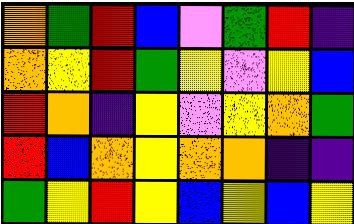[["orange", "green", "red", "blue", "violet", "green", "red", "indigo"], ["orange", "yellow", "red", "green", "yellow", "violet", "yellow", "blue"], ["red", "orange", "indigo", "yellow", "violet", "yellow", "orange", "green"], ["red", "blue", "orange", "yellow", "orange", "orange", "indigo", "indigo"], ["green", "yellow", "red", "yellow", "blue", "yellow", "blue", "yellow"]]